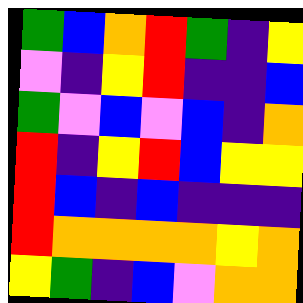[["green", "blue", "orange", "red", "green", "indigo", "yellow"], ["violet", "indigo", "yellow", "red", "indigo", "indigo", "blue"], ["green", "violet", "blue", "violet", "blue", "indigo", "orange"], ["red", "indigo", "yellow", "red", "blue", "yellow", "yellow"], ["red", "blue", "indigo", "blue", "indigo", "indigo", "indigo"], ["red", "orange", "orange", "orange", "orange", "yellow", "orange"], ["yellow", "green", "indigo", "blue", "violet", "orange", "orange"]]